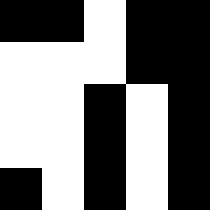[["black", "black", "white", "black", "black"], ["white", "white", "white", "black", "black"], ["white", "white", "black", "white", "black"], ["white", "white", "black", "white", "black"], ["black", "white", "black", "white", "black"]]